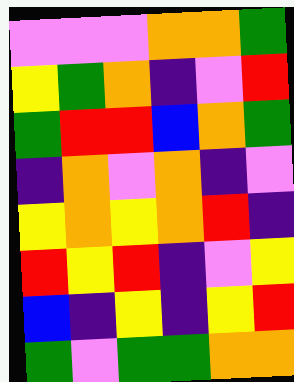[["violet", "violet", "violet", "orange", "orange", "green"], ["yellow", "green", "orange", "indigo", "violet", "red"], ["green", "red", "red", "blue", "orange", "green"], ["indigo", "orange", "violet", "orange", "indigo", "violet"], ["yellow", "orange", "yellow", "orange", "red", "indigo"], ["red", "yellow", "red", "indigo", "violet", "yellow"], ["blue", "indigo", "yellow", "indigo", "yellow", "red"], ["green", "violet", "green", "green", "orange", "orange"]]